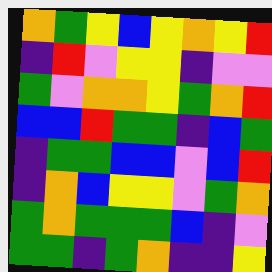[["orange", "green", "yellow", "blue", "yellow", "orange", "yellow", "red"], ["indigo", "red", "violet", "yellow", "yellow", "indigo", "violet", "violet"], ["green", "violet", "orange", "orange", "yellow", "green", "orange", "red"], ["blue", "blue", "red", "green", "green", "indigo", "blue", "green"], ["indigo", "green", "green", "blue", "blue", "violet", "blue", "red"], ["indigo", "orange", "blue", "yellow", "yellow", "violet", "green", "orange"], ["green", "orange", "green", "green", "green", "blue", "indigo", "violet"], ["green", "green", "indigo", "green", "orange", "indigo", "indigo", "yellow"]]